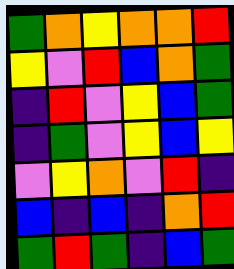[["green", "orange", "yellow", "orange", "orange", "red"], ["yellow", "violet", "red", "blue", "orange", "green"], ["indigo", "red", "violet", "yellow", "blue", "green"], ["indigo", "green", "violet", "yellow", "blue", "yellow"], ["violet", "yellow", "orange", "violet", "red", "indigo"], ["blue", "indigo", "blue", "indigo", "orange", "red"], ["green", "red", "green", "indigo", "blue", "green"]]